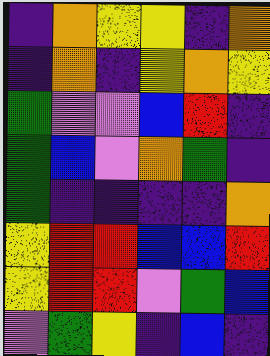[["indigo", "orange", "yellow", "yellow", "indigo", "orange"], ["indigo", "orange", "indigo", "yellow", "orange", "yellow"], ["green", "violet", "violet", "blue", "red", "indigo"], ["green", "blue", "violet", "orange", "green", "indigo"], ["green", "indigo", "indigo", "indigo", "indigo", "orange"], ["yellow", "red", "red", "blue", "blue", "red"], ["yellow", "red", "red", "violet", "green", "blue"], ["violet", "green", "yellow", "indigo", "blue", "indigo"]]